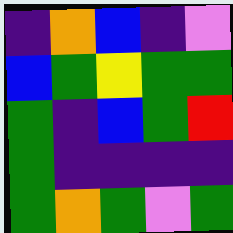[["indigo", "orange", "blue", "indigo", "violet"], ["blue", "green", "yellow", "green", "green"], ["green", "indigo", "blue", "green", "red"], ["green", "indigo", "indigo", "indigo", "indigo"], ["green", "orange", "green", "violet", "green"]]